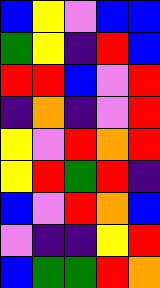[["blue", "yellow", "violet", "blue", "blue"], ["green", "yellow", "indigo", "red", "blue"], ["red", "red", "blue", "violet", "red"], ["indigo", "orange", "indigo", "violet", "red"], ["yellow", "violet", "red", "orange", "red"], ["yellow", "red", "green", "red", "indigo"], ["blue", "violet", "red", "orange", "blue"], ["violet", "indigo", "indigo", "yellow", "red"], ["blue", "green", "green", "red", "orange"]]